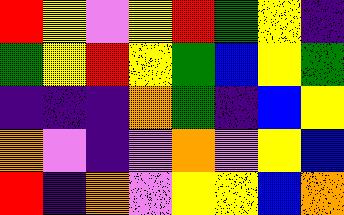[["red", "yellow", "violet", "yellow", "red", "green", "yellow", "indigo"], ["green", "yellow", "red", "yellow", "green", "blue", "yellow", "green"], ["indigo", "indigo", "indigo", "orange", "green", "indigo", "blue", "yellow"], ["orange", "violet", "indigo", "violet", "orange", "violet", "yellow", "blue"], ["red", "indigo", "orange", "violet", "yellow", "yellow", "blue", "orange"]]